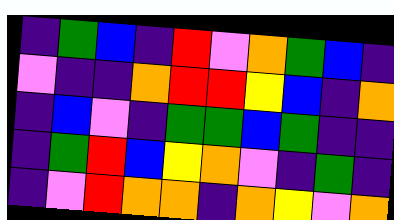[["indigo", "green", "blue", "indigo", "red", "violet", "orange", "green", "blue", "indigo"], ["violet", "indigo", "indigo", "orange", "red", "red", "yellow", "blue", "indigo", "orange"], ["indigo", "blue", "violet", "indigo", "green", "green", "blue", "green", "indigo", "indigo"], ["indigo", "green", "red", "blue", "yellow", "orange", "violet", "indigo", "green", "indigo"], ["indigo", "violet", "red", "orange", "orange", "indigo", "orange", "yellow", "violet", "orange"]]